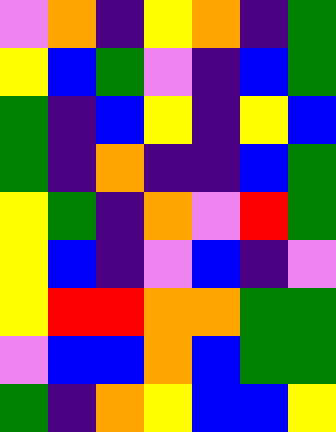[["violet", "orange", "indigo", "yellow", "orange", "indigo", "green"], ["yellow", "blue", "green", "violet", "indigo", "blue", "green"], ["green", "indigo", "blue", "yellow", "indigo", "yellow", "blue"], ["green", "indigo", "orange", "indigo", "indigo", "blue", "green"], ["yellow", "green", "indigo", "orange", "violet", "red", "green"], ["yellow", "blue", "indigo", "violet", "blue", "indigo", "violet"], ["yellow", "red", "red", "orange", "orange", "green", "green"], ["violet", "blue", "blue", "orange", "blue", "green", "green"], ["green", "indigo", "orange", "yellow", "blue", "blue", "yellow"]]